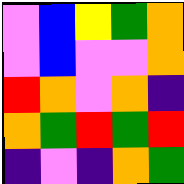[["violet", "blue", "yellow", "green", "orange"], ["violet", "blue", "violet", "violet", "orange"], ["red", "orange", "violet", "orange", "indigo"], ["orange", "green", "red", "green", "red"], ["indigo", "violet", "indigo", "orange", "green"]]